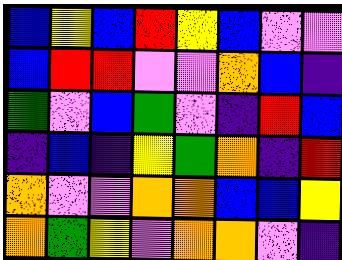[["blue", "yellow", "blue", "red", "yellow", "blue", "violet", "violet"], ["blue", "red", "red", "violet", "violet", "orange", "blue", "indigo"], ["green", "violet", "blue", "green", "violet", "indigo", "red", "blue"], ["indigo", "blue", "indigo", "yellow", "green", "orange", "indigo", "red"], ["orange", "violet", "violet", "orange", "orange", "blue", "blue", "yellow"], ["orange", "green", "yellow", "violet", "orange", "orange", "violet", "indigo"]]